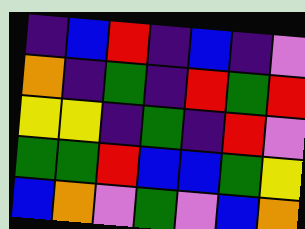[["indigo", "blue", "red", "indigo", "blue", "indigo", "violet"], ["orange", "indigo", "green", "indigo", "red", "green", "red"], ["yellow", "yellow", "indigo", "green", "indigo", "red", "violet"], ["green", "green", "red", "blue", "blue", "green", "yellow"], ["blue", "orange", "violet", "green", "violet", "blue", "orange"]]